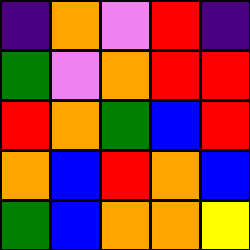[["indigo", "orange", "violet", "red", "indigo"], ["green", "violet", "orange", "red", "red"], ["red", "orange", "green", "blue", "red"], ["orange", "blue", "red", "orange", "blue"], ["green", "blue", "orange", "orange", "yellow"]]